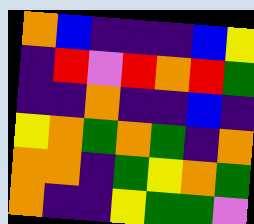[["orange", "blue", "indigo", "indigo", "indigo", "blue", "yellow"], ["indigo", "red", "violet", "red", "orange", "red", "green"], ["indigo", "indigo", "orange", "indigo", "indigo", "blue", "indigo"], ["yellow", "orange", "green", "orange", "green", "indigo", "orange"], ["orange", "orange", "indigo", "green", "yellow", "orange", "green"], ["orange", "indigo", "indigo", "yellow", "green", "green", "violet"]]